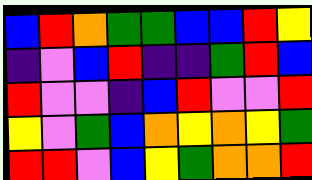[["blue", "red", "orange", "green", "green", "blue", "blue", "red", "yellow"], ["indigo", "violet", "blue", "red", "indigo", "indigo", "green", "red", "blue"], ["red", "violet", "violet", "indigo", "blue", "red", "violet", "violet", "red"], ["yellow", "violet", "green", "blue", "orange", "yellow", "orange", "yellow", "green"], ["red", "red", "violet", "blue", "yellow", "green", "orange", "orange", "red"]]